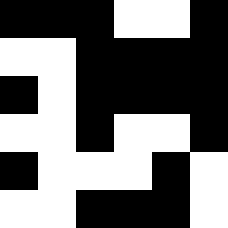[["black", "black", "black", "white", "white", "black"], ["white", "white", "black", "black", "black", "black"], ["black", "white", "black", "black", "black", "black"], ["white", "white", "black", "white", "white", "black"], ["black", "white", "white", "white", "black", "white"], ["white", "white", "black", "black", "black", "white"]]